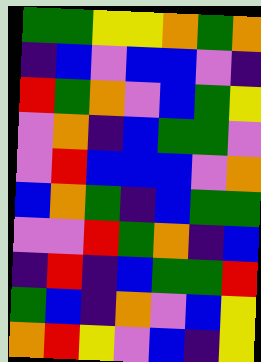[["green", "green", "yellow", "yellow", "orange", "green", "orange"], ["indigo", "blue", "violet", "blue", "blue", "violet", "indigo"], ["red", "green", "orange", "violet", "blue", "green", "yellow"], ["violet", "orange", "indigo", "blue", "green", "green", "violet"], ["violet", "red", "blue", "blue", "blue", "violet", "orange"], ["blue", "orange", "green", "indigo", "blue", "green", "green"], ["violet", "violet", "red", "green", "orange", "indigo", "blue"], ["indigo", "red", "indigo", "blue", "green", "green", "red"], ["green", "blue", "indigo", "orange", "violet", "blue", "yellow"], ["orange", "red", "yellow", "violet", "blue", "indigo", "yellow"]]